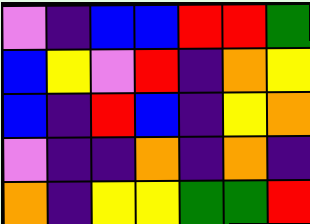[["violet", "indigo", "blue", "blue", "red", "red", "green"], ["blue", "yellow", "violet", "red", "indigo", "orange", "yellow"], ["blue", "indigo", "red", "blue", "indigo", "yellow", "orange"], ["violet", "indigo", "indigo", "orange", "indigo", "orange", "indigo"], ["orange", "indigo", "yellow", "yellow", "green", "green", "red"]]